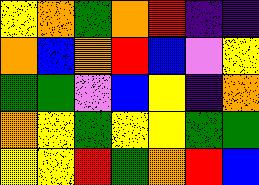[["yellow", "orange", "green", "orange", "red", "indigo", "indigo"], ["orange", "blue", "orange", "red", "blue", "violet", "yellow"], ["green", "green", "violet", "blue", "yellow", "indigo", "orange"], ["orange", "yellow", "green", "yellow", "yellow", "green", "green"], ["yellow", "yellow", "red", "green", "orange", "red", "blue"]]